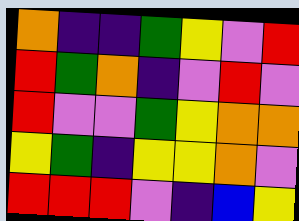[["orange", "indigo", "indigo", "green", "yellow", "violet", "red"], ["red", "green", "orange", "indigo", "violet", "red", "violet"], ["red", "violet", "violet", "green", "yellow", "orange", "orange"], ["yellow", "green", "indigo", "yellow", "yellow", "orange", "violet"], ["red", "red", "red", "violet", "indigo", "blue", "yellow"]]